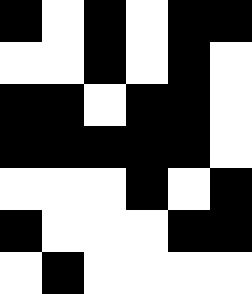[["black", "white", "black", "white", "black", "black"], ["white", "white", "black", "white", "black", "white"], ["black", "black", "white", "black", "black", "white"], ["black", "black", "black", "black", "black", "white"], ["white", "white", "white", "black", "white", "black"], ["black", "white", "white", "white", "black", "black"], ["white", "black", "white", "white", "white", "white"]]